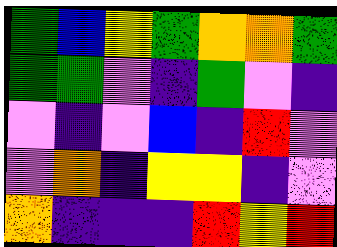[["green", "blue", "yellow", "green", "orange", "orange", "green"], ["green", "green", "violet", "indigo", "green", "violet", "indigo"], ["violet", "indigo", "violet", "blue", "indigo", "red", "violet"], ["violet", "orange", "indigo", "yellow", "yellow", "indigo", "violet"], ["orange", "indigo", "indigo", "indigo", "red", "yellow", "red"]]